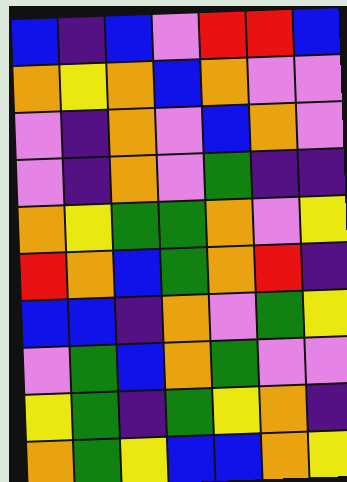[["blue", "indigo", "blue", "violet", "red", "red", "blue"], ["orange", "yellow", "orange", "blue", "orange", "violet", "violet"], ["violet", "indigo", "orange", "violet", "blue", "orange", "violet"], ["violet", "indigo", "orange", "violet", "green", "indigo", "indigo"], ["orange", "yellow", "green", "green", "orange", "violet", "yellow"], ["red", "orange", "blue", "green", "orange", "red", "indigo"], ["blue", "blue", "indigo", "orange", "violet", "green", "yellow"], ["violet", "green", "blue", "orange", "green", "violet", "violet"], ["yellow", "green", "indigo", "green", "yellow", "orange", "indigo"], ["orange", "green", "yellow", "blue", "blue", "orange", "yellow"]]